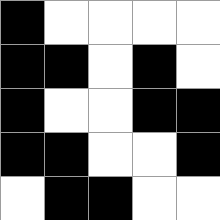[["black", "white", "white", "white", "white"], ["black", "black", "white", "black", "white"], ["black", "white", "white", "black", "black"], ["black", "black", "white", "white", "black"], ["white", "black", "black", "white", "white"]]